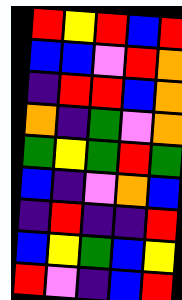[["red", "yellow", "red", "blue", "red"], ["blue", "blue", "violet", "red", "orange"], ["indigo", "red", "red", "blue", "orange"], ["orange", "indigo", "green", "violet", "orange"], ["green", "yellow", "green", "red", "green"], ["blue", "indigo", "violet", "orange", "blue"], ["indigo", "red", "indigo", "indigo", "red"], ["blue", "yellow", "green", "blue", "yellow"], ["red", "violet", "indigo", "blue", "red"]]